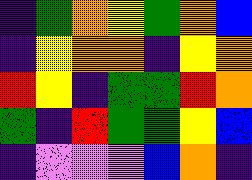[["indigo", "green", "orange", "yellow", "green", "orange", "blue"], ["indigo", "yellow", "orange", "orange", "indigo", "yellow", "orange"], ["red", "yellow", "indigo", "green", "green", "red", "orange"], ["green", "indigo", "red", "green", "green", "yellow", "blue"], ["indigo", "violet", "violet", "violet", "blue", "orange", "indigo"]]